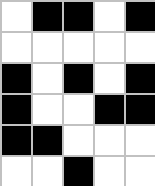[["white", "black", "black", "white", "black"], ["white", "white", "white", "white", "white"], ["black", "white", "black", "white", "black"], ["black", "white", "white", "black", "black"], ["black", "black", "white", "white", "white"], ["white", "white", "black", "white", "white"]]